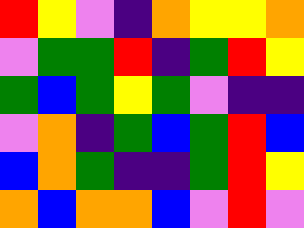[["red", "yellow", "violet", "indigo", "orange", "yellow", "yellow", "orange"], ["violet", "green", "green", "red", "indigo", "green", "red", "yellow"], ["green", "blue", "green", "yellow", "green", "violet", "indigo", "indigo"], ["violet", "orange", "indigo", "green", "blue", "green", "red", "blue"], ["blue", "orange", "green", "indigo", "indigo", "green", "red", "yellow"], ["orange", "blue", "orange", "orange", "blue", "violet", "red", "violet"]]